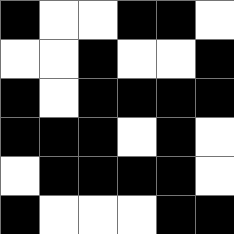[["black", "white", "white", "black", "black", "white"], ["white", "white", "black", "white", "white", "black"], ["black", "white", "black", "black", "black", "black"], ["black", "black", "black", "white", "black", "white"], ["white", "black", "black", "black", "black", "white"], ["black", "white", "white", "white", "black", "black"]]